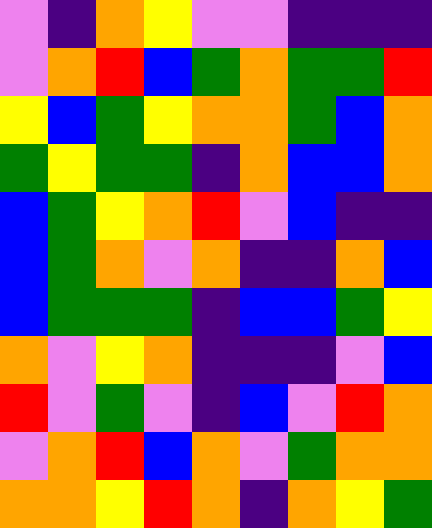[["violet", "indigo", "orange", "yellow", "violet", "violet", "indigo", "indigo", "indigo"], ["violet", "orange", "red", "blue", "green", "orange", "green", "green", "red"], ["yellow", "blue", "green", "yellow", "orange", "orange", "green", "blue", "orange"], ["green", "yellow", "green", "green", "indigo", "orange", "blue", "blue", "orange"], ["blue", "green", "yellow", "orange", "red", "violet", "blue", "indigo", "indigo"], ["blue", "green", "orange", "violet", "orange", "indigo", "indigo", "orange", "blue"], ["blue", "green", "green", "green", "indigo", "blue", "blue", "green", "yellow"], ["orange", "violet", "yellow", "orange", "indigo", "indigo", "indigo", "violet", "blue"], ["red", "violet", "green", "violet", "indigo", "blue", "violet", "red", "orange"], ["violet", "orange", "red", "blue", "orange", "violet", "green", "orange", "orange"], ["orange", "orange", "yellow", "red", "orange", "indigo", "orange", "yellow", "green"]]